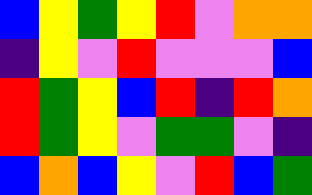[["blue", "yellow", "green", "yellow", "red", "violet", "orange", "orange"], ["indigo", "yellow", "violet", "red", "violet", "violet", "violet", "blue"], ["red", "green", "yellow", "blue", "red", "indigo", "red", "orange"], ["red", "green", "yellow", "violet", "green", "green", "violet", "indigo"], ["blue", "orange", "blue", "yellow", "violet", "red", "blue", "green"]]